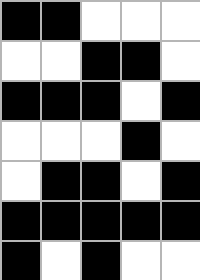[["black", "black", "white", "white", "white"], ["white", "white", "black", "black", "white"], ["black", "black", "black", "white", "black"], ["white", "white", "white", "black", "white"], ["white", "black", "black", "white", "black"], ["black", "black", "black", "black", "black"], ["black", "white", "black", "white", "white"]]